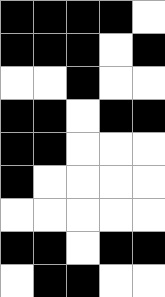[["black", "black", "black", "black", "white"], ["black", "black", "black", "white", "black"], ["white", "white", "black", "white", "white"], ["black", "black", "white", "black", "black"], ["black", "black", "white", "white", "white"], ["black", "white", "white", "white", "white"], ["white", "white", "white", "white", "white"], ["black", "black", "white", "black", "black"], ["white", "black", "black", "white", "white"]]